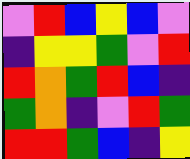[["violet", "red", "blue", "yellow", "blue", "violet"], ["indigo", "yellow", "yellow", "green", "violet", "red"], ["red", "orange", "green", "red", "blue", "indigo"], ["green", "orange", "indigo", "violet", "red", "green"], ["red", "red", "green", "blue", "indigo", "yellow"]]